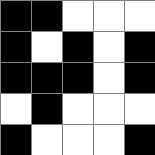[["black", "black", "white", "white", "white"], ["black", "white", "black", "white", "black"], ["black", "black", "black", "white", "black"], ["white", "black", "white", "white", "white"], ["black", "white", "white", "white", "black"]]